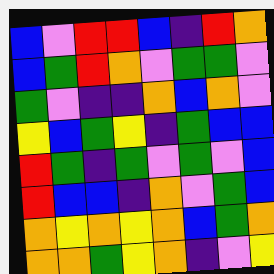[["blue", "violet", "red", "red", "blue", "indigo", "red", "orange"], ["blue", "green", "red", "orange", "violet", "green", "green", "violet"], ["green", "violet", "indigo", "indigo", "orange", "blue", "orange", "violet"], ["yellow", "blue", "green", "yellow", "indigo", "green", "blue", "blue"], ["red", "green", "indigo", "green", "violet", "green", "violet", "blue"], ["red", "blue", "blue", "indigo", "orange", "violet", "green", "blue"], ["orange", "yellow", "orange", "yellow", "orange", "blue", "green", "orange"], ["orange", "orange", "green", "yellow", "orange", "indigo", "violet", "yellow"]]